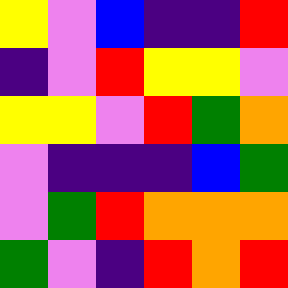[["yellow", "violet", "blue", "indigo", "indigo", "red"], ["indigo", "violet", "red", "yellow", "yellow", "violet"], ["yellow", "yellow", "violet", "red", "green", "orange"], ["violet", "indigo", "indigo", "indigo", "blue", "green"], ["violet", "green", "red", "orange", "orange", "orange"], ["green", "violet", "indigo", "red", "orange", "red"]]